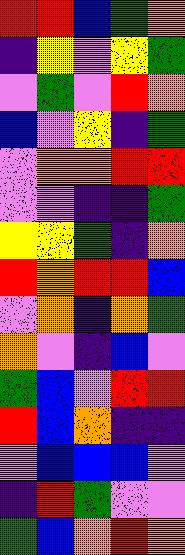[["red", "red", "blue", "green", "orange"], ["indigo", "yellow", "violet", "yellow", "green"], ["violet", "green", "violet", "red", "orange"], ["blue", "violet", "yellow", "indigo", "green"], ["violet", "orange", "orange", "red", "red"], ["violet", "violet", "indigo", "indigo", "green"], ["yellow", "yellow", "green", "indigo", "orange"], ["red", "orange", "red", "red", "blue"], ["violet", "orange", "indigo", "orange", "green"], ["orange", "violet", "indigo", "blue", "violet"], ["green", "blue", "violet", "red", "red"], ["red", "blue", "orange", "indigo", "indigo"], ["violet", "blue", "blue", "blue", "violet"], ["indigo", "red", "green", "violet", "violet"], ["green", "blue", "orange", "red", "orange"]]